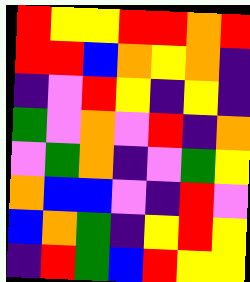[["red", "yellow", "yellow", "red", "red", "orange", "red"], ["red", "red", "blue", "orange", "yellow", "orange", "indigo"], ["indigo", "violet", "red", "yellow", "indigo", "yellow", "indigo"], ["green", "violet", "orange", "violet", "red", "indigo", "orange"], ["violet", "green", "orange", "indigo", "violet", "green", "yellow"], ["orange", "blue", "blue", "violet", "indigo", "red", "violet"], ["blue", "orange", "green", "indigo", "yellow", "red", "yellow"], ["indigo", "red", "green", "blue", "red", "yellow", "yellow"]]